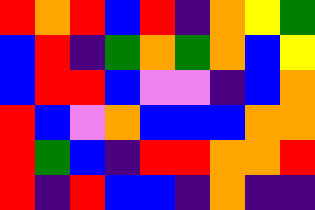[["red", "orange", "red", "blue", "red", "indigo", "orange", "yellow", "green"], ["blue", "red", "indigo", "green", "orange", "green", "orange", "blue", "yellow"], ["blue", "red", "red", "blue", "violet", "violet", "indigo", "blue", "orange"], ["red", "blue", "violet", "orange", "blue", "blue", "blue", "orange", "orange"], ["red", "green", "blue", "indigo", "red", "red", "orange", "orange", "red"], ["red", "indigo", "red", "blue", "blue", "indigo", "orange", "indigo", "indigo"]]